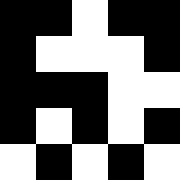[["black", "black", "white", "black", "black"], ["black", "white", "white", "white", "black"], ["black", "black", "black", "white", "white"], ["black", "white", "black", "white", "black"], ["white", "black", "white", "black", "white"]]